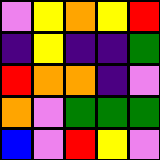[["violet", "yellow", "orange", "yellow", "red"], ["indigo", "yellow", "indigo", "indigo", "green"], ["red", "orange", "orange", "indigo", "violet"], ["orange", "violet", "green", "green", "green"], ["blue", "violet", "red", "yellow", "violet"]]